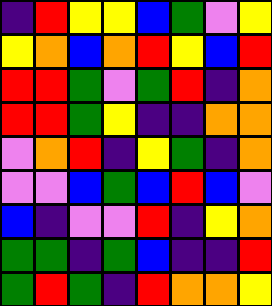[["indigo", "red", "yellow", "yellow", "blue", "green", "violet", "yellow"], ["yellow", "orange", "blue", "orange", "red", "yellow", "blue", "red"], ["red", "red", "green", "violet", "green", "red", "indigo", "orange"], ["red", "red", "green", "yellow", "indigo", "indigo", "orange", "orange"], ["violet", "orange", "red", "indigo", "yellow", "green", "indigo", "orange"], ["violet", "violet", "blue", "green", "blue", "red", "blue", "violet"], ["blue", "indigo", "violet", "violet", "red", "indigo", "yellow", "orange"], ["green", "green", "indigo", "green", "blue", "indigo", "indigo", "red"], ["green", "red", "green", "indigo", "red", "orange", "orange", "yellow"]]